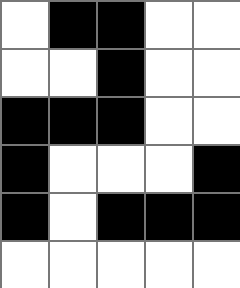[["white", "black", "black", "white", "white"], ["white", "white", "black", "white", "white"], ["black", "black", "black", "white", "white"], ["black", "white", "white", "white", "black"], ["black", "white", "black", "black", "black"], ["white", "white", "white", "white", "white"]]